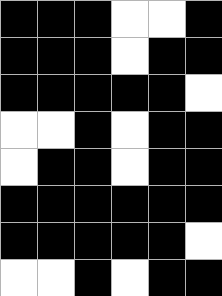[["black", "black", "black", "white", "white", "black"], ["black", "black", "black", "white", "black", "black"], ["black", "black", "black", "black", "black", "white"], ["white", "white", "black", "white", "black", "black"], ["white", "black", "black", "white", "black", "black"], ["black", "black", "black", "black", "black", "black"], ["black", "black", "black", "black", "black", "white"], ["white", "white", "black", "white", "black", "black"]]